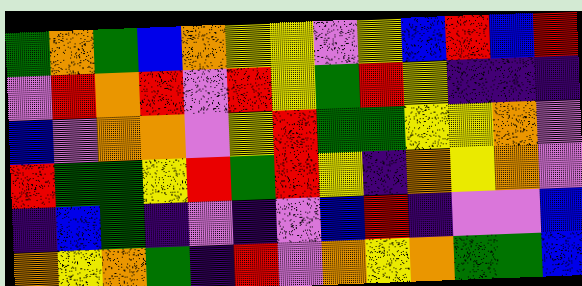[["green", "orange", "green", "blue", "orange", "yellow", "yellow", "violet", "yellow", "blue", "red", "blue", "red"], ["violet", "red", "orange", "red", "violet", "red", "yellow", "green", "red", "yellow", "indigo", "indigo", "indigo"], ["blue", "violet", "orange", "orange", "violet", "yellow", "red", "green", "green", "yellow", "yellow", "orange", "violet"], ["red", "green", "green", "yellow", "red", "green", "red", "yellow", "indigo", "orange", "yellow", "orange", "violet"], ["indigo", "blue", "green", "indigo", "violet", "indigo", "violet", "blue", "red", "indigo", "violet", "violet", "blue"], ["orange", "yellow", "orange", "green", "indigo", "red", "violet", "orange", "yellow", "orange", "green", "green", "blue"]]